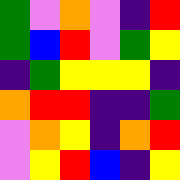[["green", "violet", "orange", "violet", "indigo", "red"], ["green", "blue", "red", "violet", "green", "yellow"], ["indigo", "green", "yellow", "yellow", "yellow", "indigo"], ["orange", "red", "red", "indigo", "indigo", "green"], ["violet", "orange", "yellow", "indigo", "orange", "red"], ["violet", "yellow", "red", "blue", "indigo", "yellow"]]